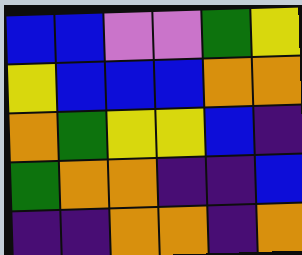[["blue", "blue", "violet", "violet", "green", "yellow"], ["yellow", "blue", "blue", "blue", "orange", "orange"], ["orange", "green", "yellow", "yellow", "blue", "indigo"], ["green", "orange", "orange", "indigo", "indigo", "blue"], ["indigo", "indigo", "orange", "orange", "indigo", "orange"]]